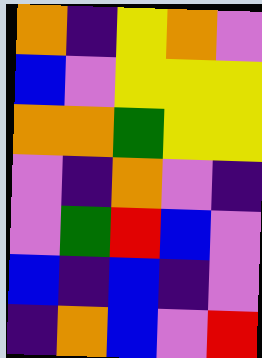[["orange", "indigo", "yellow", "orange", "violet"], ["blue", "violet", "yellow", "yellow", "yellow"], ["orange", "orange", "green", "yellow", "yellow"], ["violet", "indigo", "orange", "violet", "indigo"], ["violet", "green", "red", "blue", "violet"], ["blue", "indigo", "blue", "indigo", "violet"], ["indigo", "orange", "blue", "violet", "red"]]